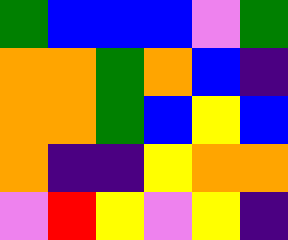[["green", "blue", "blue", "blue", "violet", "green"], ["orange", "orange", "green", "orange", "blue", "indigo"], ["orange", "orange", "green", "blue", "yellow", "blue"], ["orange", "indigo", "indigo", "yellow", "orange", "orange"], ["violet", "red", "yellow", "violet", "yellow", "indigo"]]